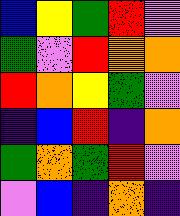[["blue", "yellow", "green", "red", "violet"], ["green", "violet", "red", "orange", "orange"], ["red", "orange", "yellow", "green", "violet"], ["indigo", "blue", "red", "indigo", "orange"], ["green", "orange", "green", "red", "violet"], ["violet", "blue", "indigo", "orange", "indigo"]]